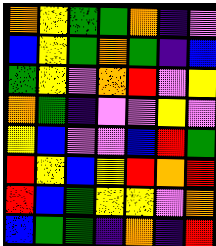[["orange", "yellow", "green", "green", "orange", "indigo", "violet"], ["blue", "yellow", "green", "orange", "green", "indigo", "blue"], ["green", "yellow", "violet", "orange", "red", "violet", "yellow"], ["orange", "green", "indigo", "violet", "violet", "yellow", "violet"], ["yellow", "blue", "violet", "violet", "blue", "red", "green"], ["red", "yellow", "blue", "yellow", "red", "orange", "red"], ["red", "blue", "green", "yellow", "yellow", "violet", "orange"], ["blue", "green", "green", "indigo", "orange", "indigo", "red"]]